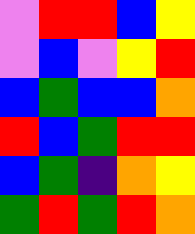[["violet", "red", "red", "blue", "yellow"], ["violet", "blue", "violet", "yellow", "red"], ["blue", "green", "blue", "blue", "orange"], ["red", "blue", "green", "red", "red"], ["blue", "green", "indigo", "orange", "yellow"], ["green", "red", "green", "red", "orange"]]